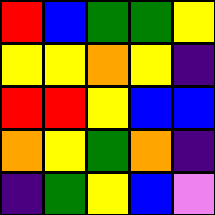[["red", "blue", "green", "green", "yellow"], ["yellow", "yellow", "orange", "yellow", "indigo"], ["red", "red", "yellow", "blue", "blue"], ["orange", "yellow", "green", "orange", "indigo"], ["indigo", "green", "yellow", "blue", "violet"]]